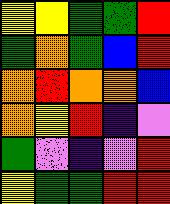[["yellow", "yellow", "green", "green", "red"], ["green", "orange", "green", "blue", "red"], ["orange", "red", "orange", "orange", "blue"], ["orange", "yellow", "red", "indigo", "violet"], ["green", "violet", "indigo", "violet", "red"], ["yellow", "green", "green", "red", "red"]]